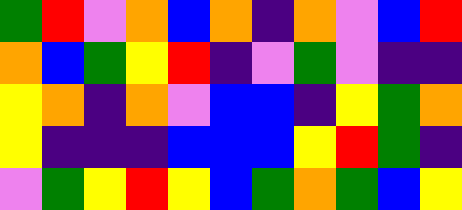[["green", "red", "violet", "orange", "blue", "orange", "indigo", "orange", "violet", "blue", "red"], ["orange", "blue", "green", "yellow", "red", "indigo", "violet", "green", "violet", "indigo", "indigo"], ["yellow", "orange", "indigo", "orange", "violet", "blue", "blue", "indigo", "yellow", "green", "orange"], ["yellow", "indigo", "indigo", "indigo", "blue", "blue", "blue", "yellow", "red", "green", "indigo"], ["violet", "green", "yellow", "red", "yellow", "blue", "green", "orange", "green", "blue", "yellow"]]